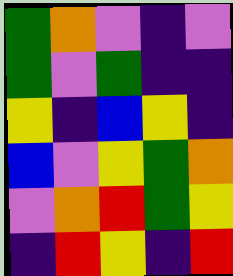[["green", "orange", "violet", "indigo", "violet"], ["green", "violet", "green", "indigo", "indigo"], ["yellow", "indigo", "blue", "yellow", "indigo"], ["blue", "violet", "yellow", "green", "orange"], ["violet", "orange", "red", "green", "yellow"], ["indigo", "red", "yellow", "indigo", "red"]]